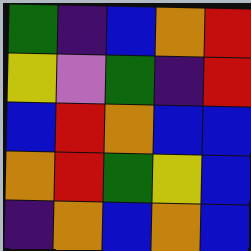[["green", "indigo", "blue", "orange", "red"], ["yellow", "violet", "green", "indigo", "red"], ["blue", "red", "orange", "blue", "blue"], ["orange", "red", "green", "yellow", "blue"], ["indigo", "orange", "blue", "orange", "blue"]]